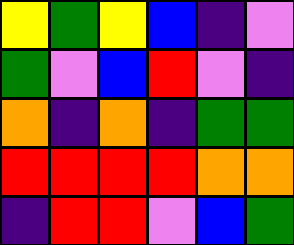[["yellow", "green", "yellow", "blue", "indigo", "violet"], ["green", "violet", "blue", "red", "violet", "indigo"], ["orange", "indigo", "orange", "indigo", "green", "green"], ["red", "red", "red", "red", "orange", "orange"], ["indigo", "red", "red", "violet", "blue", "green"]]